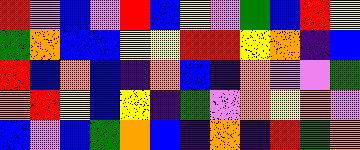[["red", "violet", "blue", "violet", "red", "blue", "yellow", "violet", "green", "blue", "red", "yellow"], ["green", "orange", "blue", "blue", "yellow", "yellow", "red", "red", "yellow", "orange", "indigo", "blue"], ["red", "blue", "orange", "blue", "indigo", "orange", "blue", "indigo", "orange", "violet", "violet", "green"], ["orange", "red", "yellow", "blue", "yellow", "indigo", "green", "violet", "orange", "yellow", "orange", "violet"], ["blue", "violet", "blue", "green", "orange", "blue", "indigo", "orange", "indigo", "red", "green", "orange"]]